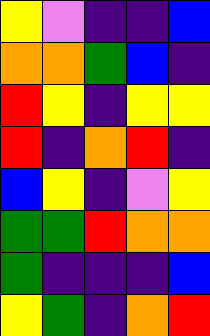[["yellow", "violet", "indigo", "indigo", "blue"], ["orange", "orange", "green", "blue", "indigo"], ["red", "yellow", "indigo", "yellow", "yellow"], ["red", "indigo", "orange", "red", "indigo"], ["blue", "yellow", "indigo", "violet", "yellow"], ["green", "green", "red", "orange", "orange"], ["green", "indigo", "indigo", "indigo", "blue"], ["yellow", "green", "indigo", "orange", "red"]]